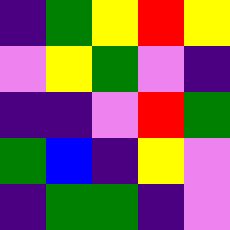[["indigo", "green", "yellow", "red", "yellow"], ["violet", "yellow", "green", "violet", "indigo"], ["indigo", "indigo", "violet", "red", "green"], ["green", "blue", "indigo", "yellow", "violet"], ["indigo", "green", "green", "indigo", "violet"]]